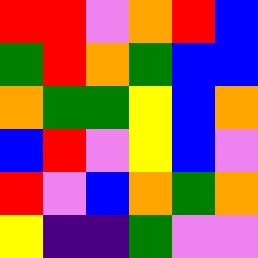[["red", "red", "violet", "orange", "red", "blue"], ["green", "red", "orange", "green", "blue", "blue"], ["orange", "green", "green", "yellow", "blue", "orange"], ["blue", "red", "violet", "yellow", "blue", "violet"], ["red", "violet", "blue", "orange", "green", "orange"], ["yellow", "indigo", "indigo", "green", "violet", "violet"]]